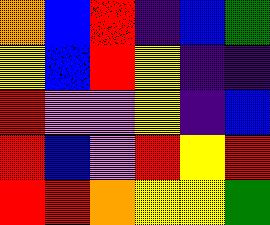[["orange", "blue", "red", "indigo", "blue", "green"], ["yellow", "blue", "red", "yellow", "indigo", "indigo"], ["red", "violet", "violet", "yellow", "indigo", "blue"], ["red", "blue", "violet", "red", "yellow", "red"], ["red", "red", "orange", "yellow", "yellow", "green"]]